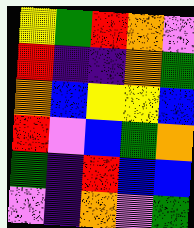[["yellow", "green", "red", "orange", "violet"], ["red", "indigo", "indigo", "orange", "green"], ["orange", "blue", "yellow", "yellow", "blue"], ["red", "violet", "blue", "green", "orange"], ["green", "indigo", "red", "blue", "blue"], ["violet", "indigo", "orange", "violet", "green"]]